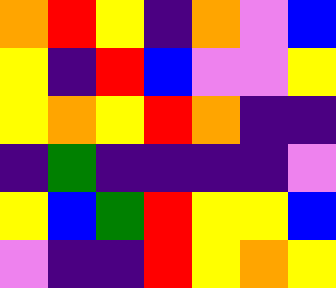[["orange", "red", "yellow", "indigo", "orange", "violet", "blue"], ["yellow", "indigo", "red", "blue", "violet", "violet", "yellow"], ["yellow", "orange", "yellow", "red", "orange", "indigo", "indigo"], ["indigo", "green", "indigo", "indigo", "indigo", "indigo", "violet"], ["yellow", "blue", "green", "red", "yellow", "yellow", "blue"], ["violet", "indigo", "indigo", "red", "yellow", "orange", "yellow"]]